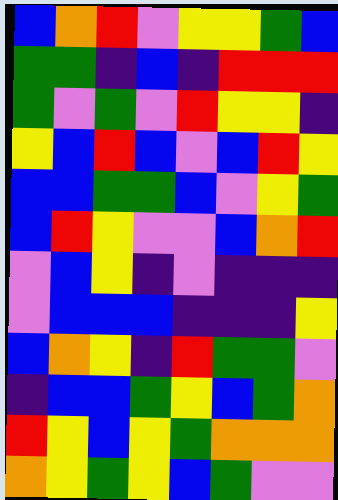[["blue", "orange", "red", "violet", "yellow", "yellow", "green", "blue"], ["green", "green", "indigo", "blue", "indigo", "red", "red", "red"], ["green", "violet", "green", "violet", "red", "yellow", "yellow", "indigo"], ["yellow", "blue", "red", "blue", "violet", "blue", "red", "yellow"], ["blue", "blue", "green", "green", "blue", "violet", "yellow", "green"], ["blue", "red", "yellow", "violet", "violet", "blue", "orange", "red"], ["violet", "blue", "yellow", "indigo", "violet", "indigo", "indigo", "indigo"], ["violet", "blue", "blue", "blue", "indigo", "indigo", "indigo", "yellow"], ["blue", "orange", "yellow", "indigo", "red", "green", "green", "violet"], ["indigo", "blue", "blue", "green", "yellow", "blue", "green", "orange"], ["red", "yellow", "blue", "yellow", "green", "orange", "orange", "orange"], ["orange", "yellow", "green", "yellow", "blue", "green", "violet", "violet"]]